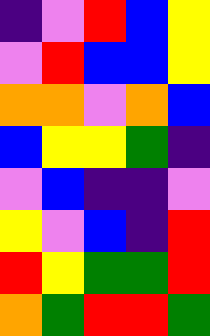[["indigo", "violet", "red", "blue", "yellow"], ["violet", "red", "blue", "blue", "yellow"], ["orange", "orange", "violet", "orange", "blue"], ["blue", "yellow", "yellow", "green", "indigo"], ["violet", "blue", "indigo", "indigo", "violet"], ["yellow", "violet", "blue", "indigo", "red"], ["red", "yellow", "green", "green", "red"], ["orange", "green", "red", "red", "green"]]